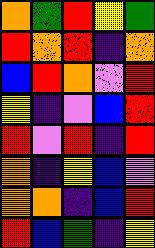[["orange", "green", "red", "yellow", "green"], ["red", "orange", "red", "indigo", "orange"], ["blue", "red", "orange", "violet", "red"], ["yellow", "indigo", "violet", "blue", "red"], ["red", "violet", "red", "indigo", "red"], ["orange", "indigo", "yellow", "blue", "violet"], ["orange", "orange", "indigo", "blue", "red"], ["red", "blue", "green", "indigo", "yellow"]]